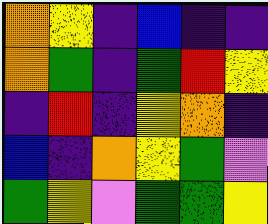[["orange", "yellow", "indigo", "blue", "indigo", "indigo"], ["orange", "green", "indigo", "green", "red", "yellow"], ["indigo", "red", "indigo", "yellow", "orange", "indigo"], ["blue", "indigo", "orange", "yellow", "green", "violet"], ["green", "yellow", "violet", "green", "green", "yellow"]]